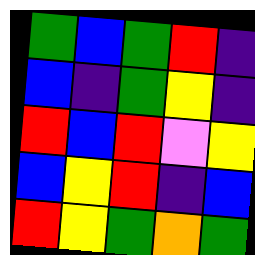[["green", "blue", "green", "red", "indigo"], ["blue", "indigo", "green", "yellow", "indigo"], ["red", "blue", "red", "violet", "yellow"], ["blue", "yellow", "red", "indigo", "blue"], ["red", "yellow", "green", "orange", "green"]]